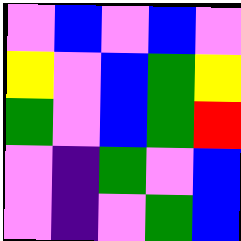[["violet", "blue", "violet", "blue", "violet"], ["yellow", "violet", "blue", "green", "yellow"], ["green", "violet", "blue", "green", "red"], ["violet", "indigo", "green", "violet", "blue"], ["violet", "indigo", "violet", "green", "blue"]]